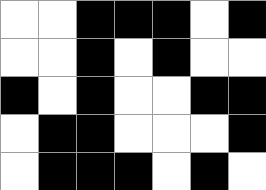[["white", "white", "black", "black", "black", "white", "black"], ["white", "white", "black", "white", "black", "white", "white"], ["black", "white", "black", "white", "white", "black", "black"], ["white", "black", "black", "white", "white", "white", "black"], ["white", "black", "black", "black", "white", "black", "white"]]